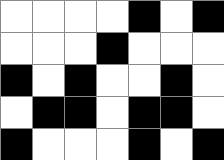[["white", "white", "white", "white", "black", "white", "black"], ["white", "white", "white", "black", "white", "white", "white"], ["black", "white", "black", "white", "white", "black", "white"], ["white", "black", "black", "white", "black", "black", "white"], ["black", "white", "white", "white", "black", "white", "black"]]